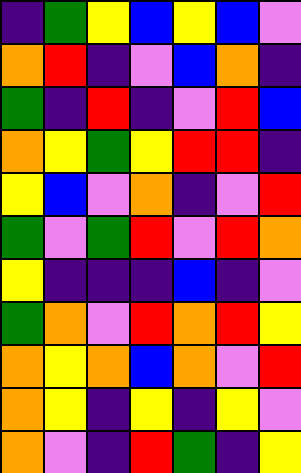[["indigo", "green", "yellow", "blue", "yellow", "blue", "violet"], ["orange", "red", "indigo", "violet", "blue", "orange", "indigo"], ["green", "indigo", "red", "indigo", "violet", "red", "blue"], ["orange", "yellow", "green", "yellow", "red", "red", "indigo"], ["yellow", "blue", "violet", "orange", "indigo", "violet", "red"], ["green", "violet", "green", "red", "violet", "red", "orange"], ["yellow", "indigo", "indigo", "indigo", "blue", "indigo", "violet"], ["green", "orange", "violet", "red", "orange", "red", "yellow"], ["orange", "yellow", "orange", "blue", "orange", "violet", "red"], ["orange", "yellow", "indigo", "yellow", "indigo", "yellow", "violet"], ["orange", "violet", "indigo", "red", "green", "indigo", "yellow"]]